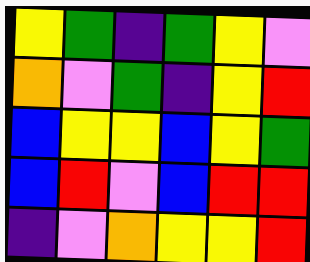[["yellow", "green", "indigo", "green", "yellow", "violet"], ["orange", "violet", "green", "indigo", "yellow", "red"], ["blue", "yellow", "yellow", "blue", "yellow", "green"], ["blue", "red", "violet", "blue", "red", "red"], ["indigo", "violet", "orange", "yellow", "yellow", "red"]]